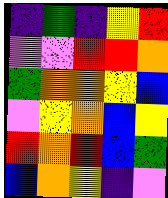[["indigo", "green", "indigo", "yellow", "red"], ["violet", "violet", "red", "red", "orange"], ["green", "orange", "orange", "yellow", "blue"], ["violet", "yellow", "orange", "blue", "yellow"], ["red", "orange", "red", "blue", "green"], ["blue", "orange", "yellow", "indigo", "violet"]]